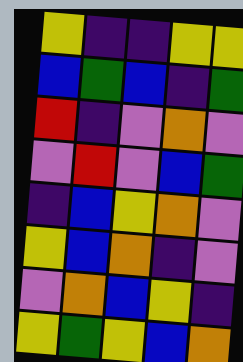[["yellow", "indigo", "indigo", "yellow", "yellow"], ["blue", "green", "blue", "indigo", "green"], ["red", "indigo", "violet", "orange", "violet"], ["violet", "red", "violet", "blue", "green"], ["indigo", "blue", "yellow", "orange", "violet"], ["yellow", "blue", "orange", "indigo", "violet"], ["violet", "orange", "blue", "yellow", "indigo"], ["yellow", "green", "yellow", "blue", "orange"]]